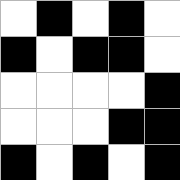[["white", "black", "white", "black", "white"], ["black", "white", "black", "black", "white"], ["white", "white", "white", "white", "black"], ["white", "white", "white", "black", "black"], ["black", "white", "black", "white", "black"]]